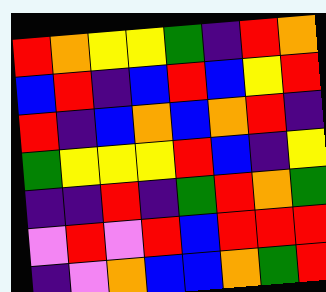[["red", "orange", "yellow", "yellow", "green", "indigo", "red", "orange"], ["blue", "red", "indigo", "blue", "red", "blue", "yellow", "red"], ["red", "indigo", "blue", "orange", "blue", "orange", "red", "indigo"], ["green", "yellow", "yellow", "yellow", "red", "blue", "indigo", "yellow"], ["indigo", "indigo", "red", "indigo", "green", "red", "orange", "green"], ["violet", "red", "violet", "red", "blue", "red", "red", "red"], ["indigo", "violet", "orange", "blue", "blue", "orange", "green", "red"]]